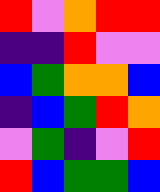[["red", "violet", "orange", "red", "red"], ["indigo", "indigo", "red", "violet", "violet"], ["blue", "green", "orange", "orange", "blue"], ["indigo", "blue", "green", "red", "orange"], ["violet", "green", "indigo", "violet", "red"], ["red", "blue", "green", "green", "blue"]]